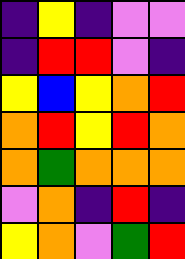[["indigo", "yellow", "indigo", "violet", "violet"], ["indigo", "red", "red", "violet", "indigo"], ["yellow", "blue", "yellow", "orange", "red"], ["orange", "red", "yellow", "red", "orange"], ["orange", "green", "orange", "orange", "orange"], ["violet", "orange", "indigo", "red", "indigo"], ["yellow", "orange", "violet", "green", "red"]]